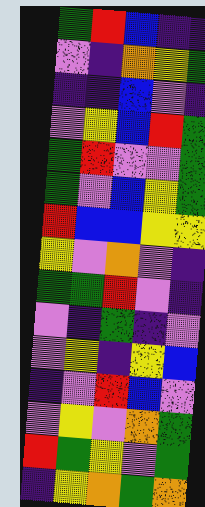[["green", "red", "blue", "indigo", "indigo"], ["violet", "indigo", "orange", "yellow", "green"], ["indigo", "indigo", "blue", "violet", "indigo"], ["violet", "yellow", "blue", "red", "green"], ["green", "red", "violet", "violet", "green"], ["green", "violet", "blue", "yellow", "green"], ["red", "blue", "blue", "yellow", "yellow"], ["yellow", "violet", "orange", "violet", "indigo"], ["green", "green", "red", "violet", "indigo"], ["violet", "indigo", "green", "indigo", "violet"], ["violet", "yellow", "indigo", "yellow", "blue"], ["indigo", "violet", "red", "blue", "violet"], ["violet", "yellow", "violet", "orange", "green"], ["red", "green", "yellow", "violet", "green"], ["indigo", "yellow", "orange", "green", "orange"]]